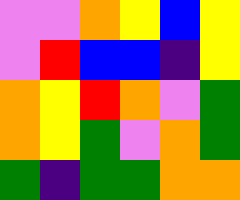[["violet", "violet", "orange", "yellow", "blue", "yellow"], ["violet", "red", "blue", "blue", "indigo", "yellow"], ["orange", "yellow", "red", "orange", "violet", "green"], ["orange", "yellow", "green", "violet", "orange", "green"], ["green", "indigo", "green", "green", "orange", "orange"]]